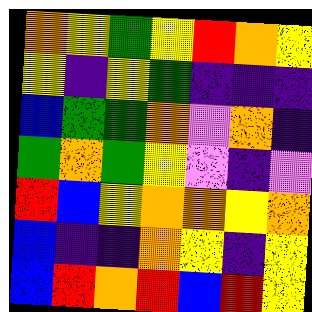[["orange", "yellow", "green", "yellow", "red", "orange", "yellow"], ["yellow", "indigo", "yellow", "green", "indigo", "indigo", "indigo"], ["blue", "green", "green", "orange", "violet", "orange", "indigo"], ["green", "orange", "green", "yellow", "violet", "indigo", "violet"], ["red", "blue", "yellow", "orange", "orange", "yellow", "orange"], ["blue", "indigo", "indigo", "orange", "yellow", "indigo", "yellow"], ["blue", "red", "orange", "red", "blue", "red", "yellow"]]